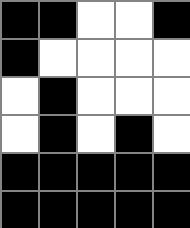[["black", "black", "white", "white", "black"], ["black", "white", "white", "white", "white"], ["white", "black", "white", "white", "white"], ["white", "black", "white", "black", "white"], ["black", "black", "black", "black", "black"], ["black", "black", "black", "black", "black"]]